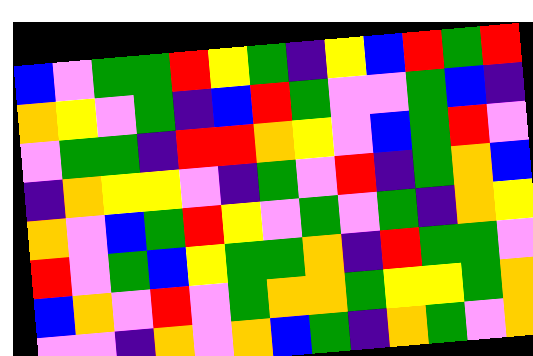[["blue", "violet", "green", "green", "red", "yellow", "green", "indigo", "yellow", "blue", "red", "green", "red"], ["orange", "yellow", "violet", "green", "indigo", "blue", "red", "green", "violet", "violet", "green", "blue", "indigo"], ["violet", "green", "green", "indigo", "red", "red", "orange", "yellow", "violet", "blue", "green", "red", "violet"], ["indigo", "orange", "yellow", "yellow", "violet", "indigo", "green", "violet", "red", "indigo", "green", "orange", "blue"], ["orange", "violet", "blue", "green", "red", "yellow", "violet", "green", "violet", "green", "indigo", "orange", "yellow"], ["red", "violet", "green", "blue", "yellow", "green", "green", "orange", "indigo", "red", "green", "green", "violet"], ["blue", "orange", "violet", "red", "violet", "green", "orange", "orange", "green", "yellow", "yellow", "green", "orange"], ["violet", "violet", "indigo", "orange", "violet", "orange", "blue", "green", "indigo", "orange", "green", "violet", "orange"]]